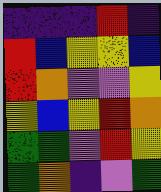[["indigo", "indigo", "indigo", "red", "indigo"], ["red", "blue", "yellow", "yellow", "blue"], ["red", "orange", "violet", "violet", "yellow"], ["yellow", "blue", "yellow", "red", "orange"], ["green", "green", "violet", "red", "yellow"], ["green", "orange", "indigo", "violet", "green"]]